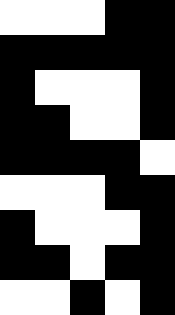[["white", "white", "white", "black", "black"], ["black", "black", "black", "black", "black"], ["black", "white", "white", "white", "black"], ["black", "black", "white", "white", "black"], ["black", "black", "black", "black", "white"], ["white", "white", "white", "black", "black"], ["black", "white", "white", "white", "black"], ["black", "black", "white", "black", "black"], ["white", "white", "black", "white", "black"]]